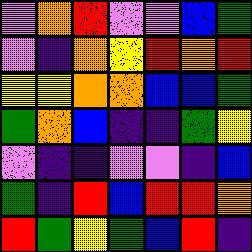[["violet", "orange", "red", "violet", "violet", "blue", "green"], ["violet", "indigo", "orange", "yellow", "red", "orange", "red"], ["yellow", "yellow", "orange", "orange", "blue", "blue", "green"], ["green", "orange", "blue", "indigo", "indigo", "green", "yellow"], ["violet", "indigo", "indigo", "violet", "violet", "indigo", "blue"], ["green", "indigo", "red", "blue", "red", "red", "orange"], ["red", "green", "yellow", "green", "blue", "red", "indigo"]]